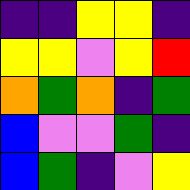[["indigo", "indigo", "yellow", "yellow", "indigo"], ["yellow", "yellow", "violet", "yellow", "red"], ["orange", "green", "orange", "indigo", "green"], ["blue", "violet", "violet", "green", "indigo"], ["blue", "green", "indigo", "violet", "yellow"]]